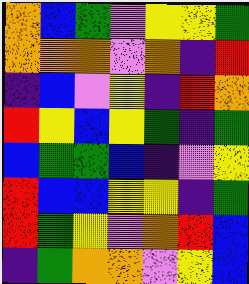[["orange", "blue", "green", "violet", "yellow", "yellow", "green"], ["orange", "orange", "orange", "violet", "orange", "indigo", "red"], ["indigo", "blue", "violet", "yellow", "indigo", "red", "orange"], ["red", "yellow", "blue", "yellow", "green", "indigo", "green"], ["blue", "green", "green", "blue", "indigo", "violet", "yellow"], ["red", "blue", "blue", "yellow", "yellow", "indigo", "green"], ["red", "green", "yellow", "violet", "orange", "red", "blue"], ["indigo", "green", "orange", "orange", "violet", "yellow", "blue"]]